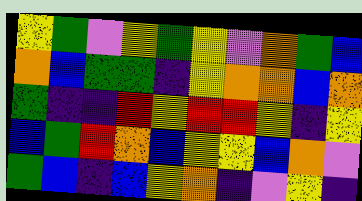[["yellow", "green", "violet", "yellow", "green", "yellow", "violet", "orange", "green", "blue"], ["orange", "blue", "green", "green", "indigo", "yellow", "orange", "orange", "blue", "orange"], ["green", "indigo", "indigo", "red", "yellow", "red", "red", "yellow", "indigo", "yellow"], ["blue", "green", "red", "orange", "blue", "yellow", "yellow", "blue", "orange", "violet"], ["green", "blue", "indigo", "blue", "yellow", "orange", "indigo", "violet", "yellow", "indigo"]]